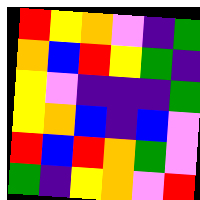[["red", "yellow", "orange", "violet", "indigo", "green"], ["orange", "blue", "red", "yellow", "green", "indigo"], ["yellow", "violet", "indigo", "indigo", "indigo", "green"], ["yellow", "orange", "blue", "indigo", "blue", "violet"], ["red", "blue", "red", "orange", "green", "violet"], ["green", "indigo", "yellow", "orange", "violet", "red"]]